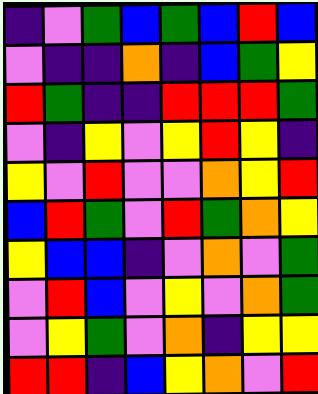[["indigo", "violet", "green", "blue", "green", "blue", "red", "blue"], ["violet", "indigo", "indigo", "orange", "indigo", "blue", "green", "yellow"], ["red", "green", "indigo", "indigo", "red", "red", "red", "green"], ["violet", "indigo", "yellow", "violet", "yellow", "red", "yellow", "indigo"], ["yellow", "violet", "red", "violet", "violet", "orange", "yellow", "red"], ["blue", "red", "green", "violet", "red", "green", "orange", "yellow"], ["yellow", "blue", "blue", "indigo", "violet", "orange", "violet", "green"], ["violet", "red", "blue", "violet", "yellow", "violet", "orange", "green"], ["violet", "yellow", "green", "violet", "orange", "indigo", "yellow", "yellow"], ["red", "red", "indigo", "blue", "yellow", "orange", "violet", "red"]]